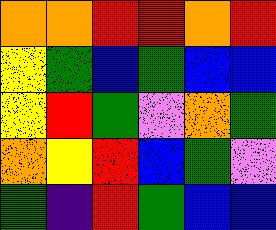[["orange", "orange", "red", "red", "orange", "red"], ["yellow", "green", "blue", "green", "blue", "blue"], ["yellow", "red", "green", "violet", "orange", "green"], ["orange", "yellow", "red", "blue", "green", "violet"], ["green", "indigo", "red", "green", "blue", "blue"]]